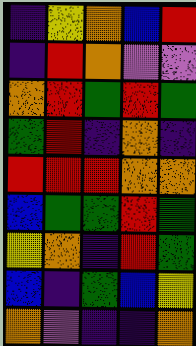[["indigo", "yellow", "orange", "blue", "red"], ["indigo", "red", "orange", "violet", "violet"], ["orange", "red", "green", "red", "green"], ["green", "red", "indigo", "orange", "indigo"], ["red", "red", "red", "orange", "orange"], ["blue", "green", "green", "red", "green"], ["yellow", "orange", "indigo", "red", "green"], ["blue", "indigo", "green", "blue", "yellow"], ["orange", "violet", "indigo", "indigo", "orange"]]